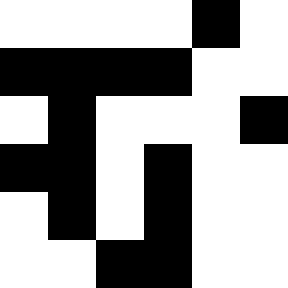[["white", "white", "white", "white", "black", "white"], ["black", "black", "black", "black", "white", "white"], ["white", "black", "white", "white", "white", "black"], ["black", "black", "white", "black", "white", "white"], ["white", "black", "white", "black", "white", "white"], ["white", "white", "black", "black", "white", "white"]]